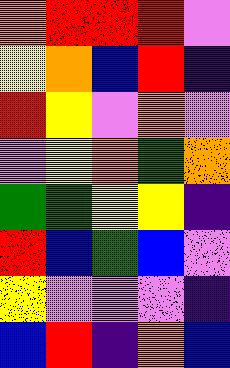[["orange", "red", "red", "red", "violet"], ["yellow", "orange", "blue", "red", "indigo"], ["red", "yellow", "violet", "orange", "violet"], ["violet", "yellow", "orange", "green", "orange"], ["green", "green", "yellow", "yellow", "indigo"], ["red", "blue", "green", "blue", "violet"], ["yellow", "violet", "violet", "violet", "indigo"], ["blue", "red", "indigo", "orange", "blue"]]